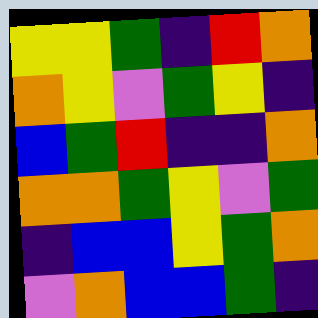[["yellow", "yellow", "green", "indigo", "red", "orange"], ["orange", "yellow", "violet", "green", "yellow", "indigo"], ["blue", "green", "red", "indigo", "indigo", "orange"], ["orange", "orange", "green", "yellow", "violet", "green"], ["indigo", "blue", "blue", "yellow", "green", "orange"], ["violet", "orange", "blue", "blue", "green", "indigo"]]